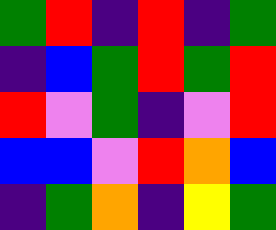[["green", "red", "indigo", "red", "indigo", "green"], ["indigo", "blue", "green", "red", "green", "red"], ["red", "violet", "green", "indigo", "violet", "red"], ["blue", "blue", "violet", "red", "orange", "blue"], ["indigo", "green", "orange", "indigo", "yellow", "green"]]